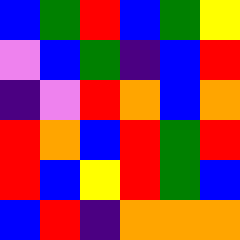[["blue", "green", "red", "blue", "green", "yellow"], ["violet", "blue", "green", "indigo", "blue", "red"], ["indigo", "violet", "red", "orange", "blue", "orange"], ["red", "orange", "blue", "red", "green", "red"], ["red", "blue", "yellow", "red", "green", "blue"], ["blue", "red", "indigo", "orange", "orange", "orange"]]